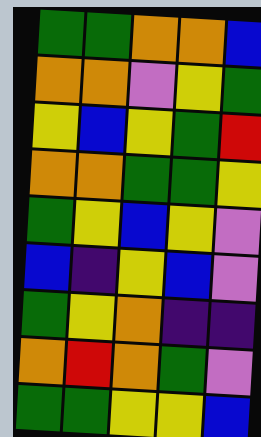[["green", "green", "orange", "orange", "blue"], ["orange", "orange", "violet", "yellow", "green"], ["yellow", "blue", "yellow", "green", "red"], ["orange", "orange", "green", "green", "yellow"], ["green", "yellow", "blue", "yellow", "violet"], ["blue", "indigo", "yellow", "blue", "violet"], ["green", "yellow", "orange", "indigo", "indigo"], ["orange", "red", "orange", "green", "violet"], ["green", "green", "yellow", "yellow", "blue"]]